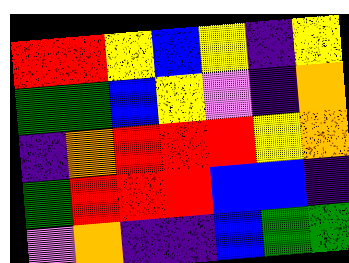[["red", "red", "yellow", "blue", "yellow", "indigo", "yellow"], ["green", "green", "blue", "yellow", "violet", "indigo", "orange"], ["indigo", "orange", "red", "red", "red", "yellow", "orange"], ["green", "red", "red", "red", "blue", "blue", "indigo"], ["violet", "orange", "indigo", "indigo", "blue", "green", "green"]]